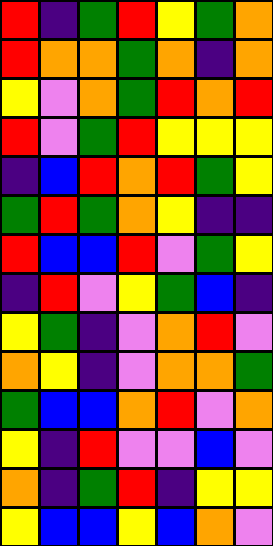[["red", "indigo", "green", "red", "yellow", "green", "orange"], ["red", "orange", "orange", "green", "orange", "indigo", "orange"], ["yellow", "violet", "orange", "green", "red", "orange", "red"], ["red", "violet", "green", "red", "yellow", "yellow", "yellow"], ["indigo", "blue", "red", "orange", "red", "green", "yellow"], ["green", "red", "green", "orange", "yellow", "indigo", "indigo"], ["red", "blue", "blue", "red", "violet", "green", "yellow"], ["indigo", "red", "violet", "yellow", "green", "blue", "indigo"], ["yellow", "green", "indigo", "violet", "orange", "red", "violet"], ["orange", "yellow", "indigo", "violet", "orange", "orange", "green"], ["green", "blue", "blue", "orange", "red", "violet", "orange"], ["yellow", "indigo", "red", "violet", "violet", "blue", "violet"], ["orange", "indigo", "green", "red", "indigo", "yellow", "yellow"], ["yellow", "blue", "blue", "yellow", "blue", "orange", "violet"]]